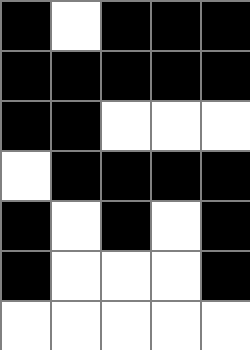[["black", "white", "black", "black", "black"], ["black", "black", "black", "black", "black"], ["black", "black", "white", "white", "white"], ["white", "black", "black", "black", "black"], ["black", "white", "black", "white", "black"], ["black", "white", "white", "white", "black"], ["white", "white", "white", "white", "white"]]